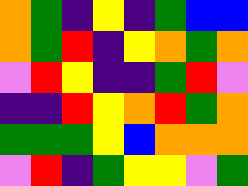[["orange", "green", "indigo", "yellow", "indigo", "green", "blue", "blue"], ["orange", "green", "red", "indigo", "yellow", "orange", "green", "orange"], ["violet", "red", "yellow", "indigo", "indigo", "green", "red", "violet"], ["indigo", "indigo", "red", "yellow", "orange", "red", "green", "orange"], ["green", "green", "green", "yellow", "blue", "orange", "orange", "orange"], ["violet", "red", "indigo", "green", "yellow", "yellow", "violet", "green"]]